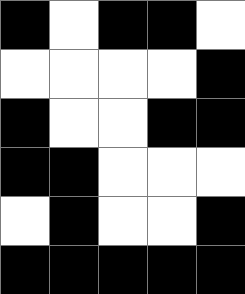[["black", "white", "black", "black", "white"], ["white", "white", "white", "white", "black"], ["black", "white", "white", "black", "black"], ["black", "black", "white", "white", "white"], ["white", "black", "white", "white", "black"], ["black", "black", "black", "black", "black"]]